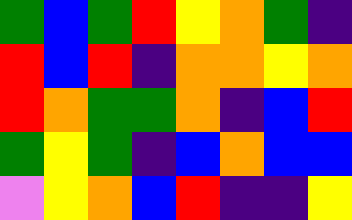[["green", "blue", "green", "red", "yellow", "orange", "green", "indigo"], ["red", "blue", "red", "indigo", "orange", "orange", "yellow", "orange"], ["red", "orange", "green", "green", "orange", "indigo", "blue", "red"], ["green", "yellow", "green", "indigo", "blue", "orange", "blue", "blue"], ["violet", "yellow", "orange", "blue", "red", "indigo", "indigo", "yellow"]]